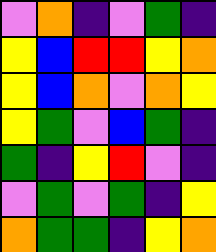[["violet", "orange", "indigo", "violet", "green", "indigo"], ["yellow", "blue", "red", "red", "yellow", "orange"], ["yellow", "blue", "orange", "violet", "orange", "yellow"], ["yellow", "green", "violet", "blue", "green", "indigo"], ["green", "indigo", "yellow", "red", "violet", "indigo"], ["violet", "green", "violet", "green", "indigo", "yellow"], ["orange", "green", "green", "indigo", "yellow", "orange"]]